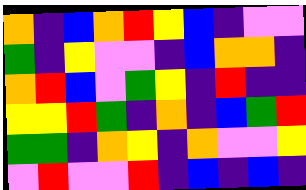[["orange", "indigo", "blue", "orange", "red", "yellow", "blue", "indigo", "violet", "violet"], ["green", "indigo", "yellow", "violet", "violet", "indigo", "blue", "orange", "orange", "indigo"], ["orange", "red", "blue", "violet", "green", "yellow", "indigo", "red", "indigo", "indigo"], ["yellow", "yellow", "red", "green", "indigo", "orange", "indigo", "blue", "green", "red"], ["green", "green", "indigo", "orange", "yellow", "indigo", "orange", "violet", "violet", "yellow"], ["violet", "red", "violet", "violet", "red", "indigo", "blue", "indigo", "blue", "indigo"]]